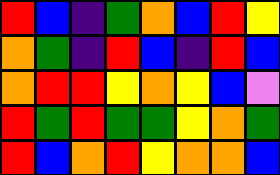[["red", "blue", "indigo", "green", "orange", "blue", "red", "yellow"], ["orange", "green", "indigo", "red", "blue", "indigo", "red", "blue"], ["orange", "red", "red", "yellow", "orange", "yellow", "blue", "violet"], ["red", "green", "red", "green", "green", "yellow", "orange", "green"], ["red", "blue", "orange", "red", "yellow", "orange", "orange", "blue"]]